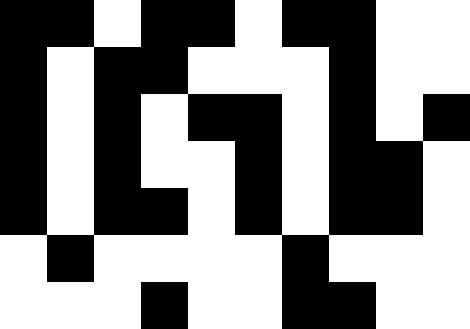[["black", "black", "white", "black", "black", "white", "black", "black", "white", "white"], ["black", "white", "black", "black", "white", "white", "white", "black", "white", "white"], ["black", "white", "black", "white", "black", "black", "white", "black", "white", "black"], ["black", "white", "black", "white", "white", "black", "white", "black", "black", "white"], ["black", "white", "black", "black", "white", "black", "white", "black", "black", "white"], ["white", "black", "white", "white", "white", "white", "black", "white", "white", "white"], ["white", "white", "white", "black", "white", "white", "black", "black", "white", "white"]]